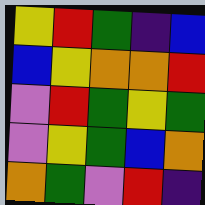[["yellow", "red", "green", "indigo", "blue"], ["blue", "yellow", "orange", "orange", "red"], ["violet", "red", "green", "yellow", "green"], ["violet", "yellow", "green", "blue", "orange"], ["orange", "green", "violet", "red", "indigo"]]